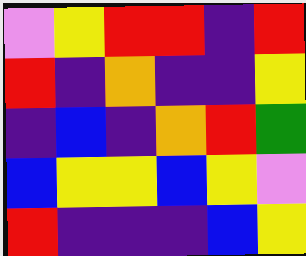[["violet", "yellow", "red", "red", "indigo", "red"], ["red", "indigo", "orange", "indigo", "indigo", "yellow"], ["indigo", "blue", "indigo", "orange", "red", "green"], ["blue", "yellow", "yellow", "blue", "yellow", "violet"], ["red", "indigo", "indigo", "indigo", "blue", "yellow"]]